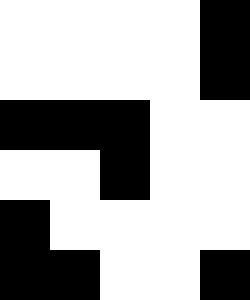[["white", "white", "white", "white", "black"], ["white", "white", "white", "white", "black"], ["black", "black", "black", "white", "white"], ["white", "white", "black", "white", "white"], ["black", "white", "white", "white", "white"], ["black", "black", "white", "white", "black"]]